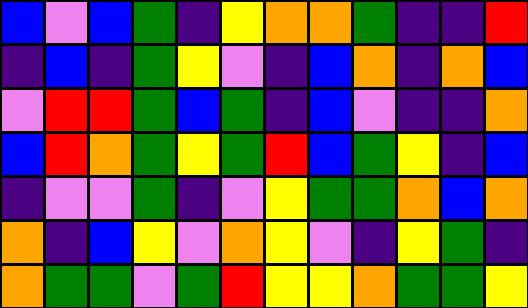[["blue", "violet", "blue", "green", "indigo", "yellow", "orange", "orange", "green", "indigo", "indigo", "red"], ["indigo", "blue", "indigo", "green", "yellow", "violet", "indigo", "blue", "orange", "indigo", "orange", "blue"], ["violet", "red", "red", "green", "blue", "green", "indigo", "blue", "violet", "indigo", "indigo", "orange"], ["blue", "red", "orange", "green", "yellow", "green", "red", "blue", "green", "yellow", "indigo", "blue"], ["indigo", "violet", "violet", "green", "indigo", "violet", "yellow", "green", "green", "orange", "blue", "orange"], ["orange", "indigo", "blue", "yellow", "violet", "orange", "yellow", "violet", "indigo", "yellow", "green", "indigo"], ["orange", "green", "green", "violet", "green", "red", "yellow", "yellow", "orange", "green", "green", "yellow"]]